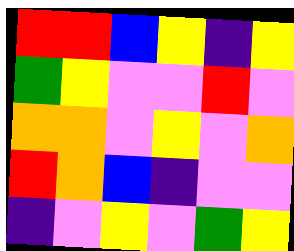[["red", "red", "blue", "yellow", "indigo", "yellow"], ["green", "yellow", "violet", "violet", "red", "violet"], ["orange", "orange", "violet", "yellow", "violet", "orange"], ["red", "orange", "blue", "indigo", "violet", "violet"], ["indigo", "violet", "yellow", "violet", "green", "yellow"]]